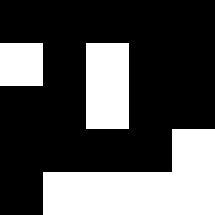[["black", "black", "black", "black", "black"], ["white", "black", "white", "black", "black"], ["black", "black", "white", "black", "black"], ["black", "black", "black", "black", "white"], ["black", "white", "white", "white", "white"]]